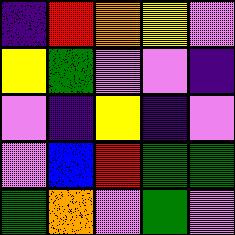[["indigo", "red", "orange", "yellow", "violet"], ["yellow", "green", "violet", "violet", "indigo"], ["violet", "indigo", "yellow", "indigo", "violet"], ["violet", "blue", "red", "green", "green"], ["green", "orange", "violet", "green", "violet"]]